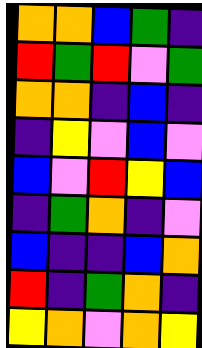[["orange", "orange", "blue", "green", "indigo"], ["red", "green", "red", "violet", "green"], ["orange", "orange", "indigo", "blue", "indigo"], ["indigo", "yellow", "violet", "blue", "violet"], ["blue", "violet", "red", "yellow", "blue"], ["indigo", "green", "orange", "indigo", "violet"], ["blue", "indigo", "indigo", "blue", "orange"], ["red", "indigo", "green", "orange", "indigo"], ["yellow", "orange", "violet", "orange", "yellow"]]